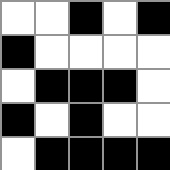[["white", "white", "black", "white", "black"], ["black", "white", "white", "white", "white"], ["white", "black", "black", "black", "white"], ["black", "white", "black", "white", "white"], ["white", "black", "black", "black", "black"]]